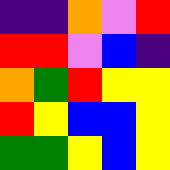[["indigo", "indigo", "orange", "violet", "red"], ["red", "red", "violet", "blue", "indigo"], ["orange", "green", "red", "yellow", "yellow"], ["red", "yellow", "blue", "blue", "yellow"], ["green", "green", "yellow", "blue", "yellow"]]